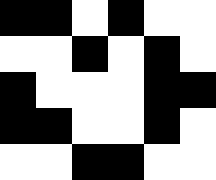[["black", "black", "white", "black", "white", "white"], ["white", "white", "black", "white", "black", "white"], ["black", "white", "white", "white", "black", "black"], ["black", "black", "white", "white", "black", "white"], ["white", "white", "black", "black", "white", "white"]]